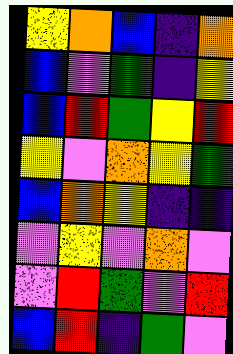[["yellow", "orange", "blue", "indigo", "orange"], ["blue", "violet", "green", "indigo", "yellow"], ["blue", "red", "green", "yellow", "red"], ["yellow", "violet", "orange", "yellow", "green"], ["blue", "orange", "yellow", "indigo", "indigo"], ["violet", "yellow", "violet", "orange", "violet"], ["violet", "red", "green", "violet", "red"], ["blue", "red", "indigo", "green", "violet"]]